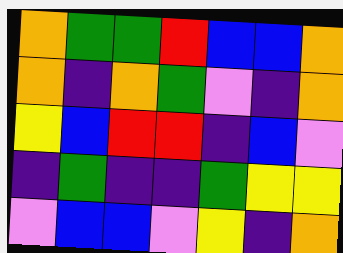[["orange", "green", "green", "red", "blue", "blue", "orange"], ["orange", "indigo", "orange", "green", "violet", "indigo", "orange"], ["yellow", "blue", "red", "red", "indigo", "blue", "violet"], ["indigo", "green", "indigo", "indigo", "green", "yellow", "yellow"], ["violet", "blue", "blue", "violet", "yellow", "indigo", "orange"]]